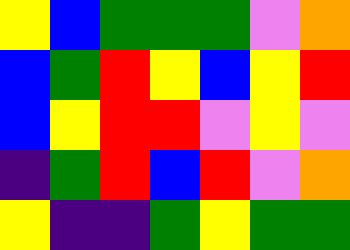[["yellow", "blue", "green", "green", "green", "violet", "orange"], ["blue", "green", "red", "yellow", "blue", "yellow", "red"], ["blue", "yellow", "red", "red", "violet", "yellow", "violet"], ["indigo", "green", "red", "blue", "red", "violet", "orange"], ["yellow", "indigo", "indigo", "green", "yellow", "green", "green"]]